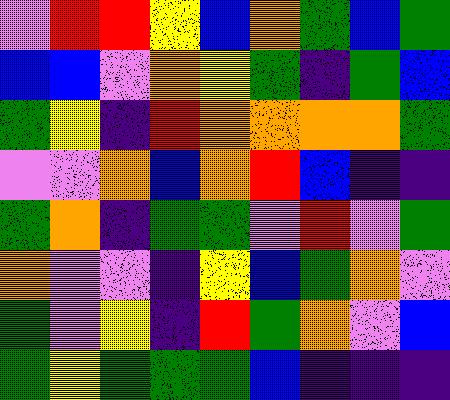[["violet", "red", "red", "yellow", "blue", "orange", "green", "blue", "green"], ["blue", "blue", "violet", "orange", "yellow", "green", "indigo", "green", "blue"], ["green", "yellow", "indigo", "red", "orange", "orange", "orange", "orange", "green"], ["violet", "violet", "orange", "blue", "orange", "red", "blue", "indigo", "indigo"], ["green", "orange", "indigo", "green", "green", "violet", "red", "violet", "green"], ["orange", "violet", "violet", "indigo", "yellow", "blue", "green", "orange", "violet"], ["green", "violet", "yellow", "indigo", "red", "green", "orange", "violet", "blue"], ["green", "yellow", "green", "green", "green", "blue", "indigo", "indigo", "indigo"]]